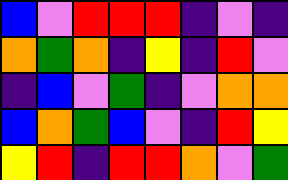[["blue", "violet", "red", "red", "red", "indigo", "violet", "indigo"], ["orange", "green", "orange", "indigo", "yellow", "indigo", "red", "violet"], ["indigo", "blue", "violet", "green", "indigo", "violet", "orange", "orange"], ["blue", "orange", "green", "blue", "violet", "indigo", "red", "yellow"], ["yellow", "red", "indigo", "red", "red", "orange", "violet", "green"]]